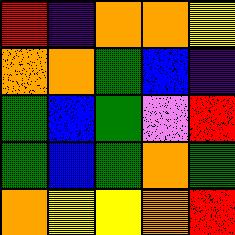[["red", "indigo", "orange", "orange", "yellow"], ["orange", "orange", "green", "blue", "indigo"], ["green", "blue", "green", "violet", "red"], ["green", "blue", "green", "orange", "green"], ["orange", "yellow", "yellow", "orange", "red"]]